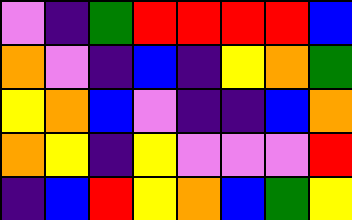[["violet", "indigo", "green", "red", "red", "red", "red", "blue"], ["orange", "violet", "indigo", "blue", "indigo", "yellow", "orange", "green"], ["yellow", "orange", "blue", "violet", "indigo", "indigo", "blue", "orange"], ["orange", "yellow", "indigo", "yellow", "violet", "violet", "violet", "red"], ["indigo", "blue", "red", "yellow", "orange", "blue", "green", "yellow"]]